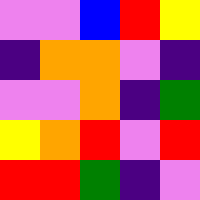[["violet", "violet", "blue", "red", "yellow"], ["indigo", "orange", "orange", "violet", "indigo"], ["violet", "violet", "orange", "indigo", "green"], ["yellow", "orange", "red", "violet", "red"], ["red", "red", "green", "indigo", "violet"]]